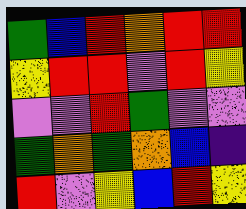[["green", "blue", "red", "orange", "red", "red"], ["yellow", "red", "red", "violet", "red", "yellow"], ["violet", "violet", "red", "green", "violet", "violet"], ["green", "orange", "green", "orange", "blue", "indigo"], ["red", "violet", "yellow", "blue", "red", "yellow"]]